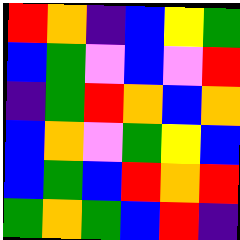[["red", "orange", "indigo", "blue", "yellow", "green"], ["blue", "green", "violet", "blue", "violet", "red"], ["indigo", "green", "red", "orange", "blue", "orange"], ["blue", "orange", "violet", "green", "yellow", "blue"], ["blue", "green", "blue", "red", "orange", "red"], ["green", "orange", "green", "blue", "red", "indigo"]]